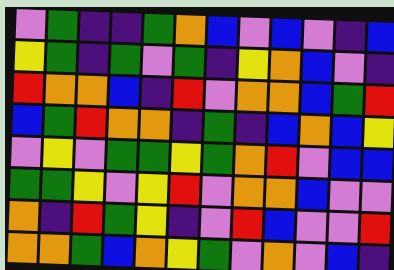[["violet", "green", "indigo", "indigo", "green", "orange", "blue", "violet", "blue", "violet", "indigo", "blue"], ["yellow", "green", "indigo", "green", "violet", "green", "indigo", "yellow", "orange", "blue", "violet", "indigo"], ["red", "orange", "orange", "blue", "indigo", "red", "violet", "orange", "orange", "blue", "green", "red"], ["blue", "green", "red", "orange", "orange", "indigo", "green", "indigo", "blue", "orange", "blue", "yellow"], ["violet", "yellow", "violet", "green", "green", "yellow", "green", "orange", "red", "violet", "blue", "blue"], ["green", "green", "yellow", "violet", "yellow", "red", "violet", "orange", "orange", "blue", "violet", "violet"], ["orange", "indigo", "red", "green", "yellow", "indigo", "violet", "red", "blue", "violet", "violet", "red"], ["orange", "orange", "green", "blue", "orange", "yellow", "green", "violet", "orange", "violet", "blue", "indigo"]]